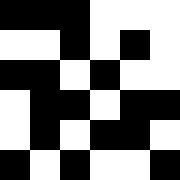[["black", "black", "black", "white", "white", "white"], ["white", "white", "black", "white", "black", "white"], ["black", "black", "white", "black", "white", "white"], ["white", "black", "black", "white", "black", "black"], ["white", "black", "white", "black", "black", "white"], ["black", "white", "black", "white", "white", "black"]]